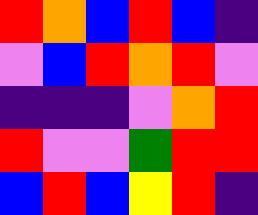[["red", "orange", "blue", "red", "blue", "indigo"], ["violet", "blue", "red", "orange", "red", "violet"], ["indigo", "indigo", "indigo", "violet", "orange", "red"], ["red", "violet", "violet", "green", "red", "red"], ["blue", "red", "blue", "yellow", "red", "indigo"]]